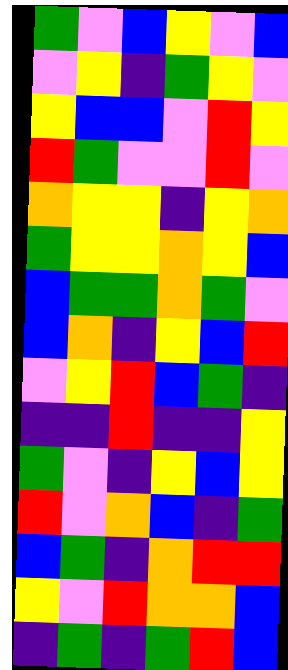[["green", "violet", "blue", "yellow", "violet", "blue"], ["violet", "yellow", "indigo", "green", "yellow", "violet"], ["yellow", "blue", "blue", "violet", "red", "yellow"], ["red", "green", "violet", "violet", "red", "violet"], ["orange", "yellow", "yellow", "indigo", "yellow", "orange"], ["green", "yellow", "yellow", "orange", "yellow", "blue"], ["blue", "green", "green", "orange", "green", "violet"], ["blue", "orange", "indigo", "yellow", "blue", "red"], ["violet", "yellow", "red", "blue", "green", "indigo"], ["indigo", "indigo", "red", "indigo", "indigo", "yellow"], ["green", "violet", "indigo", "yellow", "blue", "yellow"], ["red", "violet", "orange", "blue", "indigo", "green"], ["blue", "green", "indigo", "orange", "red", "red"], ["yellow", "violet", "red", "orange", "orange", "blue"], ["indigo", "green", "indigo", "green", "red", "blue"]]